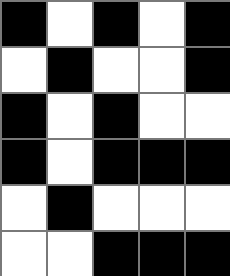[["black", "white", "black", "white", "black"], ["white", "black", "white", "white", "black"], ["black", "white", "black", "white", "white"], ["black", "white", "black", "black", "black"], ["white", "black", "white", "white", "white"], ["white", "white", "black", "black", "black"]]